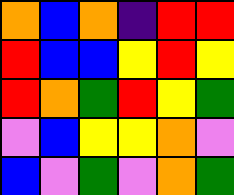[["orange", "blue", "orange", "indigo", "red", "red"], ["red", "blue", "blue", "yellow", "red", "yellow"], ["red", "orange", "green", "red", "yellow", "green"], ["violet", "blue", "yellow", "yellow", "orange", "violet"], ["blue", "violet", "green", "violet", "orange", "green"]]